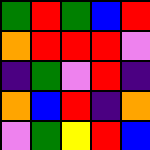[["green", "red", "green", "blue", "red"], ["orange", "red", "red", "red", "violet"], ["indigo", "green", "violet", "red", "indigo"], ["orange", "blue", "red", "indigo", "orange"], ["violet", "green", "yellow", "red", "blue"]]